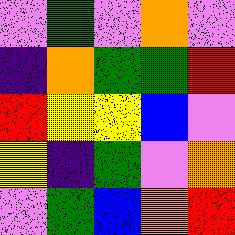[["violet", "green", "violet", "orange", "violet"], ["indigo", "orange", "green", "green", "red"], ["red", "yellow", "yellow", "blue", "violet"], ["yellow", "indigo", "green", "violet", "orange"], ["violet", "green", "blue", "orange", "red"]]